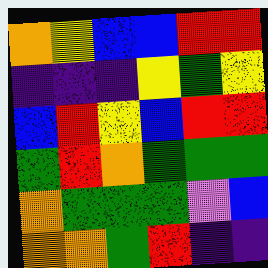[["orange", "yellow", "blue", "blue", "red", "red"], ["indigo", "indigo", "indigo", "yellow", "green", "yellow"], ["blue", "red", "yellow", "blue", "red", "red"], ["green", "red", "orange", "green", "green", "green"], ["orange", "green", "green", "green", "violet", "blue"], ["orange", "orange", "green", "red", "indigo", "indigo"]]